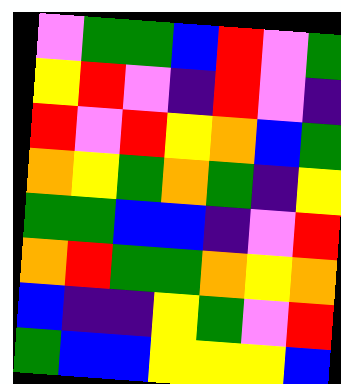[["violet", "green", "green", "blue", "red", "violet", "green"], ["yellow", "red", "violet", "indigo", "red", "violet", "indigo"], ["red", "violet", "red", "yellow", "orange", "blue", "green"], ["orange", "yellow", "green", "orange", "green", "indigo", "yellow"], ["green", "green", "blue", "blue", "indigo", "violet", "red"], ["orange", "red", "green", "green", "orange", "yellow", "orange"], ["blue", "indigo", "indigo", "yellow", "green", "violet", "red"], ["green", "blue", "blue", "yellow", "yellow", "yellow", "blue"]]